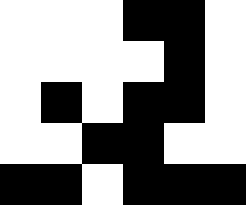[["white", "white", "white", "black", "black", "white"], ["white", "white", "white", "white", "black", "white"], ["white", "black", "white", "black", "black", "white"], ["white", "white", "black", "black", "white", "white"], ["black", "black", "white", "black", "black", "black"]]